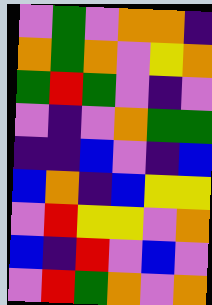[["violet", "green", "violet", "orange", "orange", "indigo"], ["orange", "green", "orange", "violet", "yellow", "orange"], ["green", "red", "green", "violet", "indigo", "violet"], ["violet", "indigo", "violet", "orange", "green", "green"], ["indigo", "indigo", "blue", "violet", "indigo", "blue"], ["blue", "orange", "indigo", "blue", "yellow", "yellow"], ["violet", "red", "yellow", "yellow", "violet", "orange"], ["blue", "indigo", "red", "violet", "blue", "violet"], ["violet", "red", "green", "orange", "violet", "orange"]]